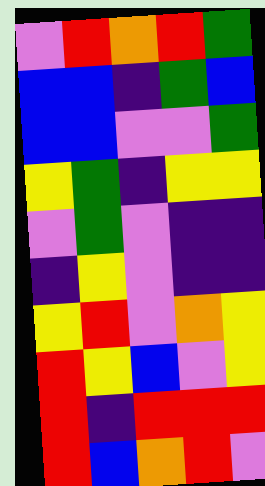[["violet", "red", "orange", "red", "green"], ["blue", "blue", "indigo", "green", "blue"], ["blue", "blue", "violet", "violet", "green"], ["yellow", "green", "indigo", "yellow", "yellow"], ["violet", "green", "violet", "indigo", "indigo"], ["indigo", "yellow", "violet", "indigo", "indigo"], ["yellow", "red", "violet", "orange", "yellow"], ["red", "yellow", "blue", "violet", "yellow"], ["red", "indigo", "red", "red", "red"], ["red", "blue", "orange", "red", "violet"]]